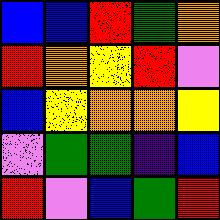[["blue", "blue", "red", "green", "orange"], ["red", "orange", "yellow", "red", "violet"], ["blue", "yellow", "orange", "orange", "yellow"], ["violet", "green", "green", "indigo", "blue"], ["red", "violet", "blue", "green", "red"]]